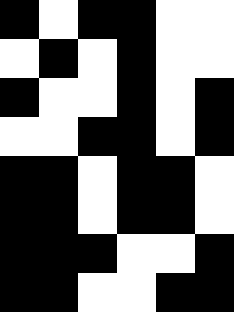[["black", "white", "black", "black", "white", "white"], ["white", "black", "white", "black", "white", "white"], ["black", "white", "white", "black", "white", "black"], ["white", "white", "black", "black", "white", "black"], ["black", "black", "white", "black", "black", "white"], ["black", "black", "white", "black", "black", "white"], ["black", "black", "black", "white", "white", "black"], ["black", "black", "white", "white", "black", "black"]]